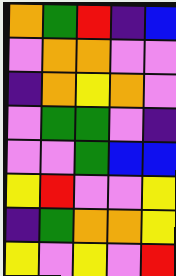[["orange", "green", "red", "indigo", "blue"], ["violet", "orange", "orange", "violet", "violet"], ["indigo", "orange", "yellow", "orange", "violet"], ["violet", "green", "green", "violet", "indigo"], ["violet", "violet", "green", "blue", "blue"], ["yellow", "red", "violet", "violet", "yellow"], ["indigo", "green", "orange", "orange", "yellow"], ["yellow", "violet", "yellow", "violet", "red"]]